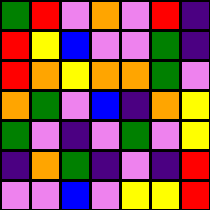[["green", "red", "violet", "orange", "violet", "red", "indigo"], ["red", "yellow", "blue", "violet", "violet", "green", "indigo"], ["red", "orange", "yellow", "orange", "orange", "green", "violet"], ["orange", "green", "violet", "blue", "indigo", "orange", "yellow"], ["green", "violet", "indigo", "violet", "green", "violet", "yellow"], ["indigo", "orange", "green", "indigo", "violet", "indigo", "red"], ["violet", "violet", "blue", "violet", "yellow", "yellow", "red"]]